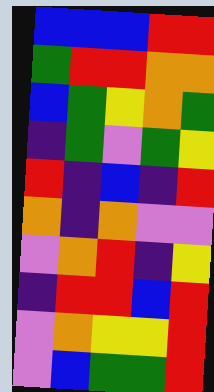[["blue", "blue", "blue", "red", "red"], ["green", "red", "red", "orange", "orange"], ["blue", "green", "yellow", "orange", "green"], ["indigo", "green", "violet", "green", "yellow"], ["red", "indigo", "blue", "indigo", "red"], ["orange", "indigo", "orange", "violet", "violet"], ["violet", "orange", "red", "indigo", "yellow"], ["indigo", "red", "red", "blue", "red"], ["violet", "orange", "yellow", "yellow", "red"], ["violet", "blue", "green", "green", "red"]]